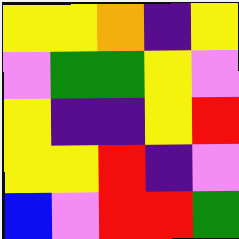[["yellow", "yellow", "orange", "indigo", "yellow"], ["violet", "green", "green", "yellow", "violet"], ["yellow", "indigo", "indigo", "yellow", "red"], ["yellow", "yellow", "red", "indigo", "violet"], ["blue", "violet", "red", "red", "green"]]